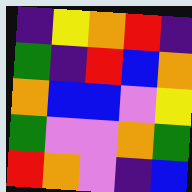[["indigo", "yellow", "orange", "red", "indigo"], ["green", "indigo", "red", "blue", "orange"], ["orange", "blue", "blue", "violet", "yellow"], ["green", "violet", "violet", "orange", "green"], ["red", "orange", "violet", "indigo", "blue"]]